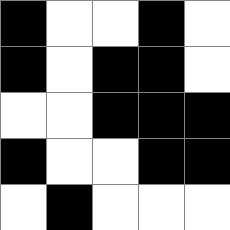[["black", "white", "white", "black", "white"], ["black", "white", "black", "black", "white"], ["white", "white", "black", "black", "black"], ["black", "white", "white", "black", "black"], ["white", "black", "white", "white", "white"]]